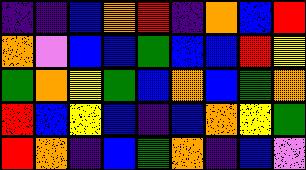[["indigo", "indigo", "blue", "orange", "red", "indigo", "orange", "blue", "red"], ["orange", "violet", "blue", "blue", "green", "blue", "blue", "red", "yellow"], ["green", "orange", "yellow", "green", "blue", "orange", "blue", "green", "orange"], ["red", "blue", "yellow", "blue", "indigo", "blue", "orange", "yellow", "green"], ["red", "orange", "indigo", "blue", "green", "orange", "indigo", "blue", "violet"]]